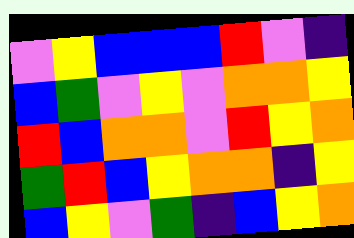[["violet", "yellow", "blue", "blue", "blue", "red", "violet", "indigo"], ["blue", "green", "violet", "yellow", "violet", "orange", "orange", "yellow"], ["red", "blue", "orange", "orange", "violet", "red", "yellow", "orange"], ["green", "red", "blue", "yellow", "orange", "orange", "indigo", "yellow"], ["blue", "yellow", "violet", "green", "indigo", "blue", "yellow", "orange"]]